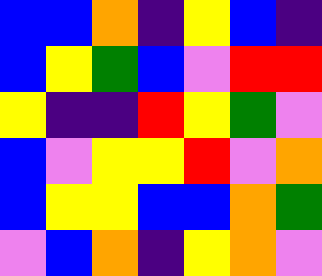[["blue", "blue", "orange", "indigo", "yellow", "blue", "indigo"], ["blue", "yellow", "green", "blue", "violet", "red", "red"], ["yellow", "indigo", "indigo", "red", "yellow", "green", "violet"], ["blue", "violet", "yellow", "yellow", "red", "violet", "orange"], ["blue", "yellow", "yellow", "blue", "blue", "orange", "green"], ["violet", "blue", "orange", "indigo", "yellow", "orange", "violet"]]